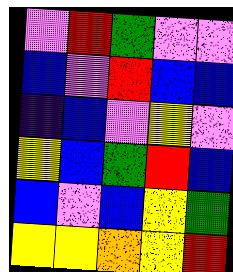[["violet", "red", "green", "violet", "violet"], ["blue", "violet", "red", "blue", "blue"], ["indigo", "blue", "violet", "yellow", "violet"], ["yellow", "blue", "green", "red", "blue"], ["blue", "violet", "blue", "yellow", "green"], ["yellow", "yellow", "orange", "yellow", "red"]]